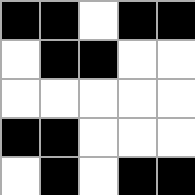[["black", "black", "white", "black", "black"], ["white", "black", "black", "white", "white"], ["white", "white", "white", "white", "white"], ["black", "black", "white", "white", "white"], ["white", "black", "white", "black", "black"]]